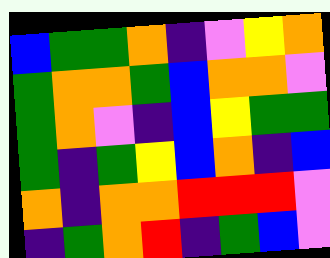[["blue", "green", "green", "orange", "indigo", "violet", "yellow", "orange"], ["green", "orange", "orange", "green", "blue", "orange", "orange", "violet"], ["green", "orange", "violet", "indigo", "blue", "yellow", "green", "green"], ["green", "indigo", "green", "yellow", "blue", "orange", "indigo", "blue"], ["orange", "indigo", "orange", "orange", "red", "red", "red", "violet"], ["indigo", "green", "orange", "red", "indigo", "green", "blue", "violet"]]